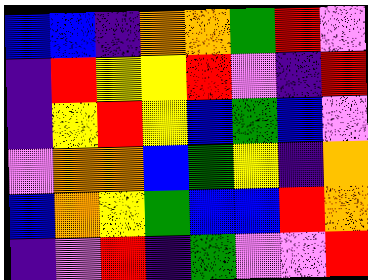[["blue", "blue", "indigo", "orange", "orange", "green", "red", "violet"], ["indigo", "red", "yellow", "yellow", "red", "violet", "indigo", "red"], ["indigo", "yellow", "red", "yellow", "blue", "green", "blue", "violet"], ["violet", "orange", "orange", "blue", "green", "yellow", "indigo", "orange"], ["blue", "orange", "yellow", "green", "blue", "blue", "red", "orange"], ["indigo", "violet", "red", "indigo", "green", "violet", "violet", "red"]]